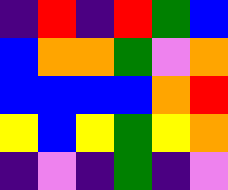[["indigo", "red", "indigo", "red", "green", "blue"], ["blue", "orange", "orange", "green", "violet", "orange"], ["blue", "blue", "blue", "blue", "orange", "red"], ["yellow", "blue", "yellow", "green", "yellow", "orange"], ["indigo", "violet", "indigo", "green", "indigo", "violet"]]